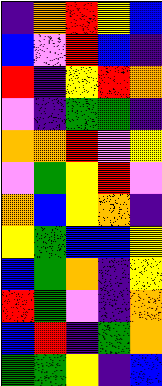[["indigo", "orange", "red", "yellow", "blue"], ["blue", "violet", "red", "blue", "indigo"], ["red", "indigo", "yellow", "red", "orange"], ["violet", "indigo", "green", "green", "indigo"], ["orange", "orange", "red", "violet", "yellow"], ["violet", "green", "yellow", "red", "violet"], ["orange", "blue", "yellow", "orange", "indigo"], ["yellow", "green", "blue", "blue", "yellow"], ["blue", "green", "orange", "indigo", "yellow"], ["red", "green", "violet", "indigo", "orange"], ["blue", "red", "indigo", "green", "orange"], ["green", "green", "yellow", "indigo", "blue"]]